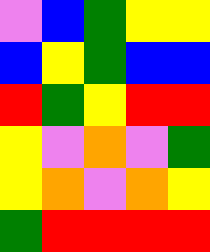[["violet", "blue", "green", "yellow", "yellow"], ["blue", "yellow", "green", "blue", "blue"], ["red", "green", "yellow", "red", "red"], ["yellow", "violet", "orange", "violet", "green"], ["yellow", "orange", "violet", "orange", "yellow"], ["green", "red", "red", "red", "red"]]